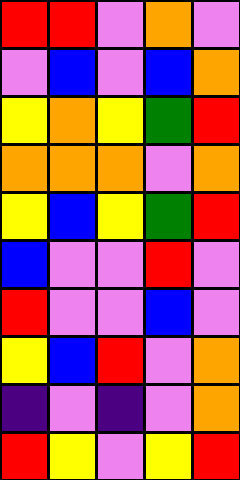[["red", "red", "violet", "orange", "violet"], ["violet", "blue", "violet", "blue", "orange"], ["yellow", "orange", "yellow", "green", "red"], ["orange", "orange", "orange", "violet", "orange"], ["yellow", "blue", "yellow", "green", "red"], ["blue", "violet", "violet", "red", "violet"], ["red", "violet", "violet", "blue", "violet"], ["yellow", "blue", "red", "violet", "orange"], ["indigo", "violet", "indigo", "violet", "orange"], ["red", "yellow", "violet", "yellow", "red"]]